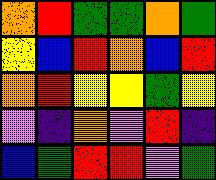[["orange", "red", "green", "green", "orange", "green"], ["yellow", "blue", "red", "orange", "blue", "red"], ["orange", "red", "yellow", "yellow", "green", "yellow"], ["violet", "indigo", "orange", "violet", "red", "indigo"], ["blue", "green", "red", "red", "violet", "green"]]